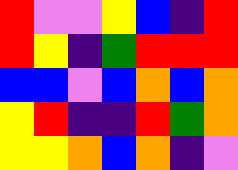[["red", "violet", "violet", "yellow", "blue", "indigo", "red"], ["red", "yellow", "indigo", "green", "red", "red", "red"], ["blue", "blue", "violet", "blue", "orange", "blue", "orange"], ["yellow", "red", "indigo", "indigo", "red", "green", "orange"], ["yellow", "yellow", "orange", "blue", "orange", "indigo", "violet"]]